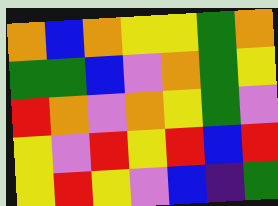[["orange", "blue", "orange", "yellow", "yellow", "green", "orange"], ["green", "green", "blue", "violet", "orange", "green", "yellow"], ["red", "orange", "violet", "orange", "yellow", "green", "violet"], ["yellow", "violet", "red", "yellow", "red", "blue", "red"], ["yellow", "red", "yellow", "violet", "blue", "indigo", "green"]]